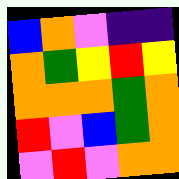[["blue", "orange", "violet", "indigo", "indigo"], ["orange", "green", "yellow", "red", "yellow"], ["orange", "orange", "orange", "green", "orange"], ["red", "violet", "blue", "green", "orange"], ["violet", "red", "violet", "orange", "orange"]]